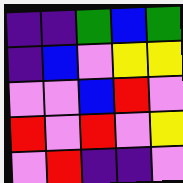[["indigo", "indigo", "green", "blue", "green"], ["indigo", "blue", "violet", "yellow", "yellow"], ["violet", "violet", "blue", "red", "violet"], ["red", "violet", "red", "violet", "yellow"], ["violet", "red", "indigo", "indigo", "violet"]]